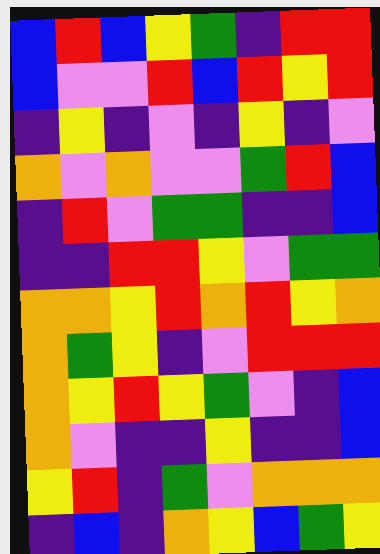[["blue", "red", "blue", "yellow", "green", "indigo", "red", "red"], ["blue", "violet", "violet", "red", "blue", "red", "yellow", "red"], ["indigo", "yellow", "indigo", "violet", "indigo", "yellow", "indigo", "violet"], ["orange", "violet", "orange", "violet", "violet", "green", "red", "blue"], ["indigo", "red", "violet", "green", "green", "indigo", "indigo", "blue"], ["indigo", "indigo", "red", "red", "yellow", "violet", "green", "green"], ["orange", "orange", "yellow", "red", "orange", "red", "yellow", "orange"], ["orange", "green", "yellow", "indigo", "violet", "red", "red", "red"], ["orange", "yellow", "red", "yellow", "green", "violet", "indigo", "blue"], ["orange", "violet", "indigo", "indigo", "yellow", "indigo", "indigo", "blue"], ["yellow", "red", "indigo", "green", "violet", "orange", "orange", "orange"], ["indigo", "blue", "indigo", "orange", "yellow", "blue", "green", "yellow"]]